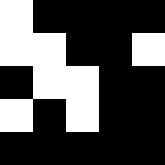[["white", "black", "black", "black", "black"], ["white", "white", "black", "black", "white"], ["black", "white", "white", "black", "black"], ["white", "black", "white", "black", "black"], ["black", "black", "black", "black", "black"]]